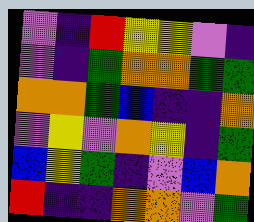[["violet", "indigo", "red", "yellow", "yellow", "violet", "indigo"], ["violet", "indigo", "green", "orange", "orange", "green", "green"], ["orange", "orange", "green", "blue", "indigo", "indigo", "orange"], ["violet", "yellow", "violet", "orange", "yellow", "indigo", "green"], ["blue", "yellow", "green", "indigo", "violet", "blue", "orange"], ["red", "indigo", "indigo", "orange", "orange", "violet", "green"]]